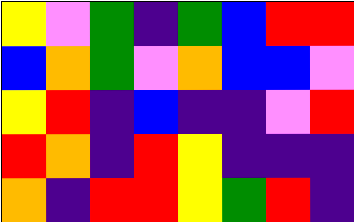[["yellow", "violet", "green", "indigo", "green", "blue", "red", "red"], ["blue", "orange", "green", "violet", "orange", "blue", "blue", "violet"], ["yellow", "red", "indigo", "blue", "indigo", "indigo", "violet", "red"], ["red", "orange", "indigo", "red", "yellow", "indigo", "indigo", "indigo"], ["orange", "indigo", "red", "red", "yellow", "green", "red", "indigo"]]